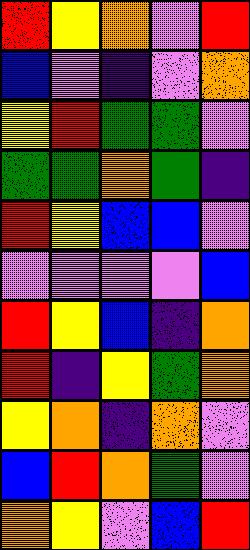[["red", "yellow", "orange", "violet", "red"], ["blue", "violet", "indigo", "violet", "orange"], ["yellow", "red", "green", "green", "violet"], ["green", "green", "orange", "green", "indigo"], ["red", "yellow", "blue", "blue", "violet"], ["violet", "violet", "violet", "violet", "blue"], ["red", "yellow", "blue", "indigo", "orange"], ["red", "indigo", "yellow", "green", "orange"], ["yellow", "orange", "indigo", "orange", "violet"], ["blue", "red", "orange", "green", "violet"], ["orange", "yellow", "violet", "blue", "red"]]